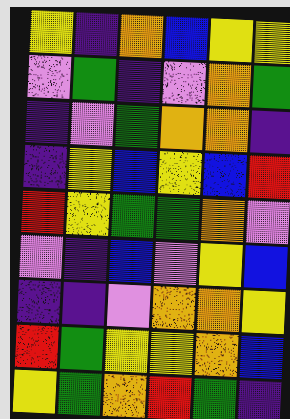[["yellow", "indigo", "orange", "blue", "yellow", "yellow"], ["violet", "green", "indigo", "violet", "orange", "green"], ["indigo", "violet", "green", "orange", "orange", "indigo"], ["indigo", "yellow", "blue", "yellow", "blue", "red"], ["red", "yellow", "green", "green", "orange", "violet"], ["violet", "indigo", "blue", "violet", "yellow", "blue"], ["indigo", "indigo", "violet", "orange", "orange", "yellow"], ["red", "green", "yellow", "yellow", "orange", "blue"], ["yellow", "green", "orange", "red", "green", "indigo"]]